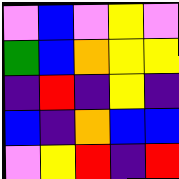[["violet", "blue", "violet", "yellow", "violet"], ["green", "blue", "orange", "yellow", "yellow"], ["indigo", "red", "indigo", "yellow", "indigo"], ["blue", "indigo", "orange", "blue", "blue"], ["violet", "yellow", "red", "indigo", "red"]]